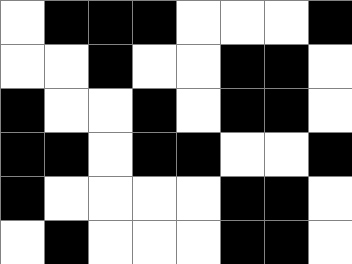[["white", "black", "black", "black", "white", "white", "white", "black"], ["white", "white", "black", "white", "white", "black", "black", "white"], ["black", "white", "white", "black", "white", "black", "black", "white"], ["black", "black", "white", "black", "black", "white", "white", "black"], ["black", "white", "white", "white", "white", "black", "black", "white"], ["white", "black", "white", "white", "white", "black", "black", "white"]]